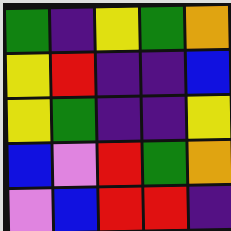[["green", "indigo", "yellow", "green", "orange"], ["yellow", "red", "indigo", "indigo", "blue"], ["yellow", "green", "indigo", "indigo", "yellow"], ["blue", "violet", "red", "green", "orange"], ["violet", "blue", "red", "red", "indigo"]]